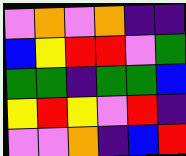[["violet", "orange", "violet", "orange", "indigo", "indigo"], ["blue", "yellow", "red", "red", "violet", "green"], ["green", "green", "indigo", "green", "green", "blue"], ["yellow", "red", "yellow", "violet", "red", "indigo"], ["violet", "violet", "orange", "indigo", "blue", "red"]]